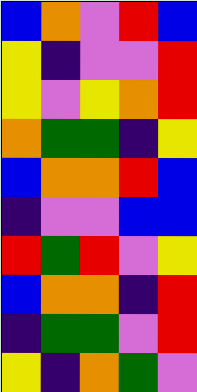[["blue", "orange", "violet", "red", "blue"], ["yellow", "indigo", "violet", "violet", "red"], ["yellow", "violet", "yellow", "orange", "red"], ["orange", "green", "green", "indigo", "yellow"], ["blue", "orange", "orange", "red", "blue"], ["indigo", "violet", "violet", "blue", "blue"], ["red", "green", "red", "violet", "yellow"], ["blue", "orange", "orange", "indigo", "red"], ["indigo", "green", "green", "violet", "red"], ["yellow", "indigo", "orange", "green", "violet"]]